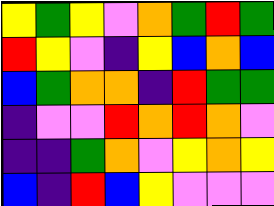[["yellow", "green", "yellow", "violet", "orange", "green", "red", "green"], ["red", "yellow", "violet", "indigo", "yellow", "blue", "orange", "blue"], ["blue", "green", "orange", "orange", "indigo", "red", "green", "green"], ["indigo", "violet", "violet", "red", "orange", "red", "orange", "violet"], ["indigo", "indigo", "green", "orange", "violet", "yellow", "orange", "yellow"], ["blue", "indigo", "red", "blue", "yellow", "violet", "violet", "violet"]]